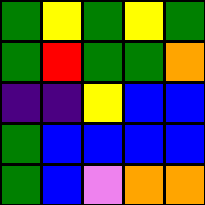[["green", "yellow", "green", "yellow", "green"], ["green", "red", "green", "green", "orange"], ["indigo", "indigo", "yellow", "blue", "blue"], ["green", "blue", "blue", "blue", "blue"], ["green", "blue", "violet", "orange", "orange"]]